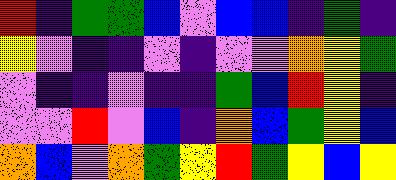[["red", "indigo", "green", "green", "blue", "violet", "blue", "blue", "indigo", "green", "indigo"], ["yellow", "violet", "indigo", "indigo", "violet", "indigo", "violet", "violet", "orange", "yellow", "green"], ["violet", "indigo", "indigo", "violet", "indigo", "indigo", "green", "blue", "red", "yellow", "indigo"], ["violet", "violet", "red", "violet", "blue", "indigo", "orange", "blue", "green", "yellow", "blue"], ["orange", "blue", "violet", "orange", "green", "yellow", "red", "green", "yellow", "blue", "yellow"]]